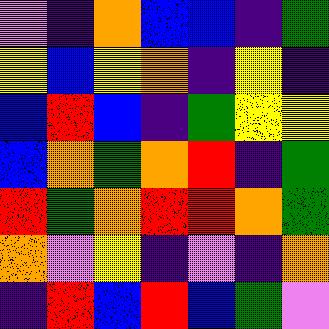[["violet", "indigo", "orange", "blue", "blue", "indigo", "green"], ["yellow", "blue", "yellow", "orange", "indigo", "yellow", "indigo"], ["blue", "red", "blue", "indigo", "green", "yellow", "yellow"], ["blue", "orange", "green", "orange", "red", "indigo", "green"], ["red", "green", "orange", "red", "red", "orange", "green"], ["orange", "violet", "yellow", "indigo", "violet", "indigo", "orange"], ["indigo", "red", "blue", "red", "blue", "green", "violet"]]